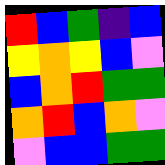[["red", "blue", "green", "indigo", "blue"], ["yellow", "orange", "yellow", "blue", "violet"], ["blue", "orange", "red", "green", "green"], ["orange", "red", "blue", "orange", "violet"], ["violet", "blue", "blue", "green", "green"]]